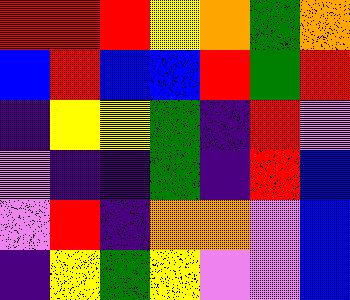[["red", "red", "red", "yellow", "orange", "green", "orange"], ["blue", "red", "blue", "blue", "red", "green", "red"], ["indigo", "yellow", "yellow", "green", "indigo", "red", "violet"], ["violet", "indigo", "indigo", "green", "indigo", "red", "blue"], ["violet", "red", "indigo", "orange", "orange", "violet", "blue"], ["indigo", "yellow", "green", "yellow", "violet", "violet", "blue"]]